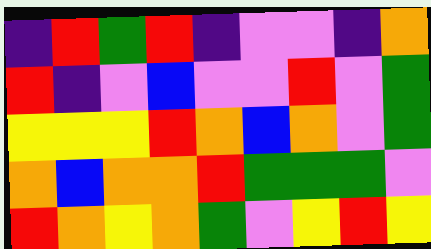[["indigo", "red", "green", "red", "indigo", "violet", "violet", "indigo", "orange"], ["red", "indigo", "violet", "blue", "violet", "violet", "red", "violet", "green"], ["yellow", "yellow", "yellow", "red", "orange", "blue", "orange", "violet", "green"], ["orange", "blue", "orange", "orange", "red", "green", "green", "green", "violet"], ["red", "orange", "yellow", "orange", "green", "violet", "yellow", "red", "yellow"]]